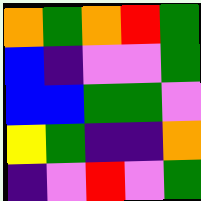[["orange", "green", "orange", "red", "green"], ["blue", "indigo", "violet", "violet", "green"], ["blue", "blue", "green", "green", "violet"], ["yellow", "green", "indigo", "indigo", "orange"], ["indigo", "violet", "red", "violet", "green"]]